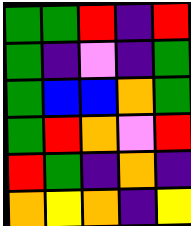[["green", "green", "red", "indigo", "red"], ["green", "indigo", "violet", "indigo", "green"], ["green", "blue", "blue", "orange", "green"], ["green", "red", "orange", "violet", "red"], ["red", "green", "indigo", "orange", "indigo"], ["orange", "yellow", "orange", "indigo", "yellow"]]